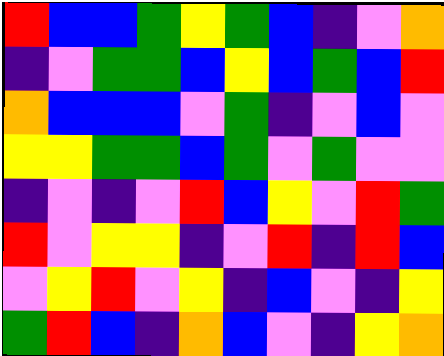[["red", "blue", "blue", "green", "yellow", "green", "blue", "indigo", "violet", "orange"], ["indigo", "violet", "green", "green", "blue", "yellow", "blue", "green", "blue", "red"], ["orange", "blue", "blue", "blue", "violet", "green", "indigo", "violet", "blue", "violet"], ["yellow", "yellow", "green", "green", "blue", "green", "violet", "green", "violet", "violet"], ["indigo", "violet", "indigo", "violet", "red", "blue", "yellow", "violet", "red", "green"], ["red", "violet", "yellow", "yellow", "indigo", "violet", "red", "indigo", "red", "blue"], ["violet", "yellow", "red", "violet", "yellow", "indigo", "blue", "violet", "indigo", "yellow"], ["green", "red", "blue", "indigo", "orange", "blue", "violet", "indigo", "yellow", "orange"]]